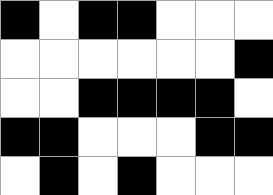[["black", "white", "black", "black", "white", "white", "white"], ["white", "white", "white", "white", "white", "white", "black"], ["white", "white", "black", "black", "black", "black", "white"], ["black", "black", "white", "white", "white", "black", "black"], ["white", "black", "white", "black", "white", "white", "white"]]